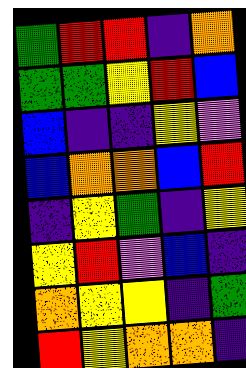[["green", "red", "red", "indigo", "orange"], ["green", "green", "yellow", "red", "blue"], ["blue", "indigo", "indigo", "yellow", "violet"], ["blue", "orange", "orange", "blue", "red"], ["indigo", "yellow", "green", "indigo", "yellow"], ["yellow", "red", "violet", "blue", "indigo"], ["orange", "yellow", "yellow", "indigo", "green"], ["red", "yellow", "orange", "orange", "indigo"]]